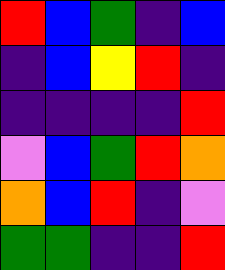[["red", "blue", "green", "indigo", "blue"], ["indigo", "blue", "yellow", "red", "indigo"], ["indigo", "indigo", "indigo", "indigo", "red"], ["violet", "blue", "green", "red", "orange"], ["orange", "blue", "red", "indigo", "violet"], ["green", "green", "indigo", "indigo", "red"]]